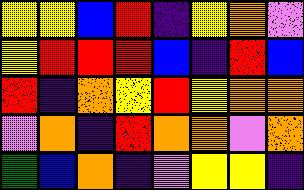[["yellow", "yellow", "blue", "red", "indigo", "yellow", "orange", "violet"], ["yellow", "red", "red", "red", "blue", "indigo", "red", "blue"], ["red", "indigo", "orange", "yellow", "red", "yellow", "orange", "orange"], ["violet", "orange", "indigo", "red", "orange", "orange", "violet", "orange"], ["green", "blue", "orange", "indigo", "violet", "yellow", "yellow", "indigo"]]